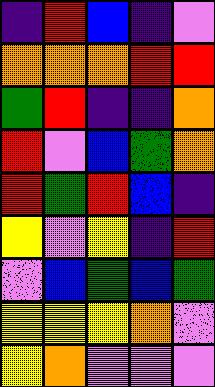[["indigo", "red", "blue", "indigo", "violet"], ["orange", "orange", "orange", "red", "red"], ["green", "red", "indigo", "indigo", "orange"], ["red", "violet", "blue", "green", "orange"], ["red", "green", "red", "blue", "indigo"], ["yellow", "violet", "yellow", "indigo", "red"], ["violet", "blue", "green", "blue", "green"], ["yellow", "yellow", "yellow", "orange", "violet"], ["yellow", "orange", "violet", "violet", "violet"]]